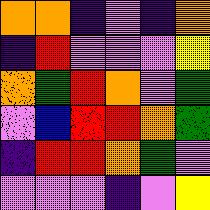[["orange", "orange", "indigo", "violet", "indigo", "orange"], ["indigo", "red", "violet", "violet", "violet", "yellow"], ["orange", "green", "red", "orange", "violet", "green"], ["violet", "blue", "red", "red", "orange", "green"], ["indigo", "red", "red", "orange", "green", "violet"], ["violet", "violet", "violet", "indigo", "violet", "yellow"]]